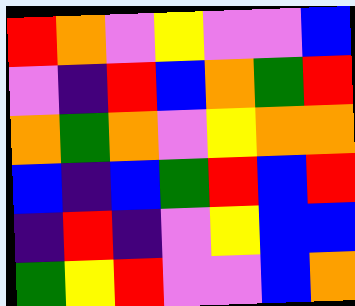[["red", "orange", "violet", "yellow", "violet", "violet", "blue"], ["violet", "indigo", "red", "blue", "orange", "green", "red"], ["orange", "green", "orange", "violet", "yellow", "orange", "orange"], ["blue", "indigo", "blue", "green", "red", "blue", "red"], ["indigo", "red", "indigo", "violet", "yellow", "blue", "blue"], ["green", "yellow", "red", "violet", "violet", "blue", "orange"]]